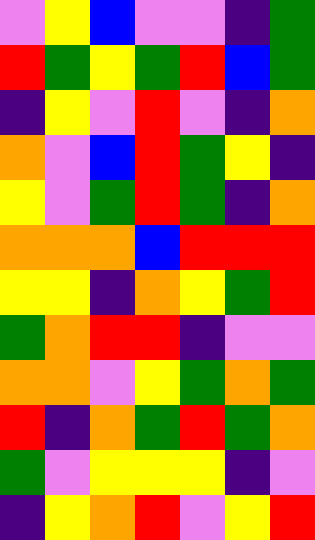[["violet", "yellow", "blue", "violet", "violet", "indigo", "green"], ["red", "green", "yellow", "green", "red", "blue", "green"], ["indigo", "yellow", "violet", "red", "violet", "indigo", "orange"], ["orange", "violet", "blue", "red", "green", "yellow", "indigo"], ["yellow", "violet", "green", "red", "green", "indigo", "orange"], ["orange", "orange", "orange", "blue", "red", "red", "red"], ["yellow", "yellow", "indigo", "orange", "yellow", "green", "red"], ["green", "orange", "red", "red", "indigo", "violet", "violet"], ["orange", "orange", "violet", "yellow", "green", "orange", "green"], ["red", "indigo", "orange", "green", "red", "green", "orange"], ["green", "violet", "yellow", "yellow", "yellow", "indigo", "violet"], ["indigo", "yellow", "orange", "red", "violet", "yellow", "red"]]